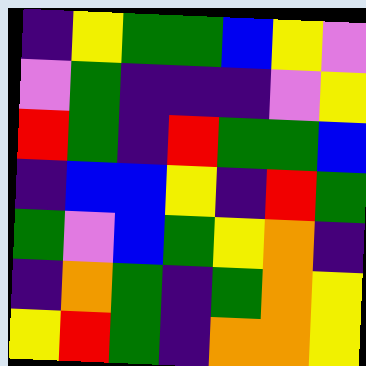[["indigo", "yellow", "green", "green", "blue", "yellow", "violet"], ["violet", "green", "indigo", "indigo", "indigo", "violet", "yellow"], ["red", "green", "indigo", "red", "green", "green", "blue"], ["indigo", "blue", "blue", "yellow", "indigo", "red", "green"], ["green", "violet", "blue", "green", "yellow", "orange", "indigo"], ["indigo", "orange", "green", "indigo", "green", "orange", "yellow"], ["yellow", "red", "green", "indigo", "orange", "orange", "yellow"]]